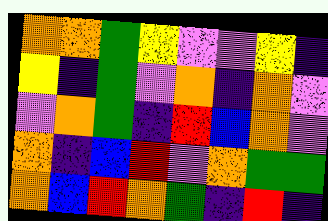[["orange", "orange", "green", "yellow", "violet", "violet", "yellow", "indigo"], ["yellow", "indigo", "green", "violet", "orange", "indigo", "orange", "violet"], ["violet", "orange", "green", "indigo", "red", "blue", "orange", "violet"], ["orange", "indigo", "blue", "red", "violet", "orange", "green", "green"], ["orange", "blue", "red", "orange", "green", "indigo", "red", "indigo"]]